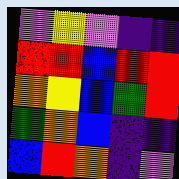[["violet", "yellow", "violet", "indigo", "indigo"], ["red", "red", "blue", "red", "red"], ["orange", "yellow", "blue", "green", "red"], ["green", "orange", "blue", "indigo", "indigo"], ["blue", "red", "orange", "indigo", "violet"]]